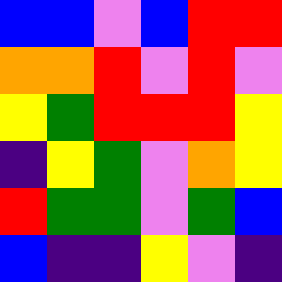[["blue", "blue", "violet", "blue", "red", "red"], ["orange", "orange", "red", "violet", "red", "violet"], ["yellow", "green", "red", "red", "red", "yellow"], ["indigo", "yellow", "green", "violet", "orange", "yellow"], ["red", "green", "green", "violet", "green", "blue"], ["blue", "indigo", "indigo", "yellow", "violet", "indigo"]]